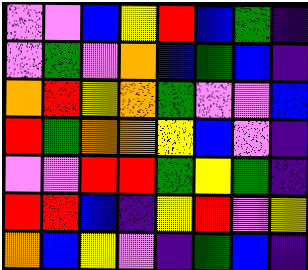[["violet", "violet", "blue", "yellow", "red", "blue", "green", "indigo"], ["violet", "green", "violet", "orange", "blue", "green", "blue", "indigo"], ["orange", "red", "yellow", "orange", "green", "violet", "violet", "blue"], ["red", "green", "orange", "orange", "yellow", "blue", "violet", "indigo"], ["violet", "violet", "red", "red", "green", "yellow", "green", "indigo"], ["red", "red", "blue", "indigo", "yellow", "red", "violet", "yellow"], ["orange", "blue", "yellow", "violet", "indigo", "green", "blue", "indigo"]]